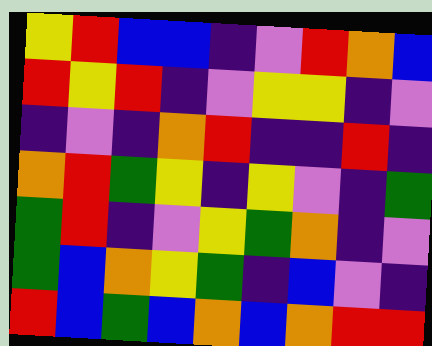[["yellow", "red", "blue", "blue", "indigo", "violet", "red", "orange", "blue"], ["red", "yellow", "red", "indigo", "violet", "yellow", "yellow", "indigo", "violet"], ["indigo", "violet", "indigo", "orange", "red", "indigo", "indigo", "red", "indigo"], ["orange", "red", "green", "yellow", "indigo", "yellow", "violet", "indigo", "green"], ["green", "red", "indigo", "violet", "yellow", "green", "orange", "indigo", "violet"], ["green", "blue", "orange", "yellow", "green", "indigo", "blue", "violet", "indigo"], ["red", "blue", "green", "blue", "orange", "blue", "orange", "red", "red"]]